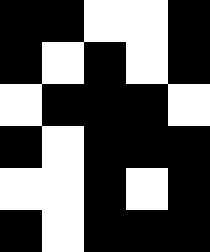[["black", "black", "white", "white", "black"], ["black", "white", "black", "white", "black"], ["white", "black", "black", "black", "white"], ["black", "white", "black", "black", "black"], ["white", "white", "black", "white", "black"], ["black", "white", "black", "black", "black"]]